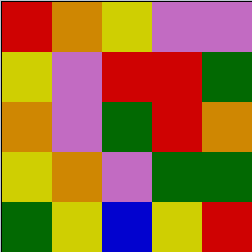[["red", "orange", "yellow", "violet", "violet"], ["yellow", "violet", "red", "red", "green"], ["orange", "violet", "green", "red", "orange"], ["yellow", "orange", "violet", "green", "green"], ["green", "yellow", "blue", "yellow", "red"]]